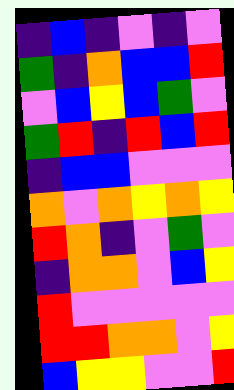[["indigo", "blue", "indigo", "violet", "indigo", "violet"], ["green", "indigo", "orange", "blue", "blue", "red"], ["violet", "blue", "yellow", "blue", "green", "violet"], ["green", "red", "indigo", "red", "blue", "red"], ["indigo", "blue", "blue", "violet", "violet", "violet"], ["orange", "violet", "orange", "yellow", "orange", "yellow"], ["red", "orange", "indigo", "violet", "green", "violet"], ["indigo", "orange", "orange", "violet", "blue", "yellow"], ["red", "violet", "violet", "violet", "violet", "violet"], ["red", "red", "orange", "orange", "violet", "yellow"], ["blue", "yellow", "yellow", "violet", "violet", "red"]]